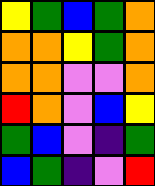[["yellow", "green", "blue", "green", "orange"], ["orange", "orange", "yellow", "green", "orange"], ["orange", "orange", "violet", "violet", "orange"], ["red", "orange", "violet", "blue", "yellow"], ["green", "blue", "violet", "indigo", "green"], ["blue", "green", "indigo", "violet", "red"]]